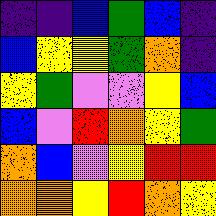[["indigo", "indigo", "blue", "green", "blue", "indigo"], ["blue", "yellow", "yellow", "green", "orange", "indigo"], ["yellow", "green", "violet", "violet", "yellow", "blue"], ["blue", "violet", "red", "orange", "yellow", "green"], ["orange", "blue", "violet", "yellow", "red", "red"], ["orange", "orange", "yellow", "red", "orange", "yellow"]]